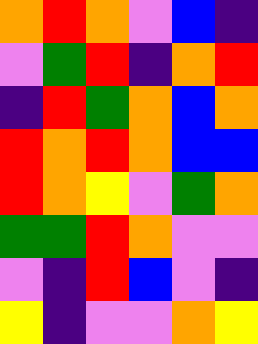[["orange", "red", "orange", "violet", "blue", "indigo"], ["violet", "green", "red", "indigo", "orange", "red"], ["indigo", "red", "green", "orange", "blue", "orange"], ["red", "orange", "red", "orange", "blue", "blue"], ["red", "orange", "yellow", "violet", "green", "orange"], ["green", "green", "red", "orange", "violet", "violet"], ["violet", "indigo", "red", "blue", "violet", "indigo"], ["yellow", "indigo", "violet", "violet", "orange", "yellow"]]